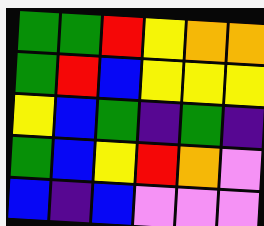[["green", "green", "red", "yellow", "orange", "orange"], ["green", "red", "blue", "yellow", "yellow", "yellow"], ["yellow", "blue", "green", "indigo", "green", "indigo"], ["green", "blue", "yellow", "red", "orange", "violet"], ["blue", "indigo", "blue", "violet", "violet", "violet"]]